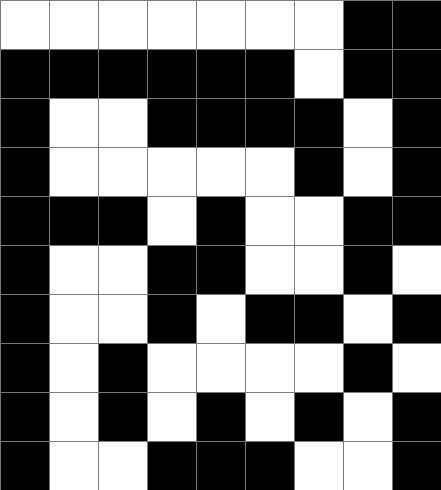[["white", "white", "white", "white", "white", "white", "white", "black", "black"], ["black", "black", "black", "black", "black", "black", "white", "black", "black"], ["black", "white", "white", "black", "black", "black", "black", "white", "black"], ["black", "white", "white", "white", "white", "white", "black", "white", "black"], ["black", "black", "black", "white", "black", "white", "white", "black", "black"], ["black", "white", "white", "black", "black", "white", "white", "black", "white"], ["black", "white", "white", "black", "white", "black", "black", "white", "black"], ["black", "white", "black", "white", "white", "white", "white", "black", "white"], ["black", "white", "black", "white", "black", "white", "black", "white", "black"], ["black", "white", "white", "black", "black", "black", "white", "white", "black"]]